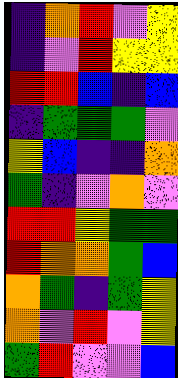[["indigo", "orange", "red", "violet", "yellow"], ["indigo", "violet", "red", "yellow", "yellow"], ["red", "red", "blue", "indigo", "blue"], ["indigo", "green", "green", "green", "violet"], ["yellow", "blue", "indigo", "indigo", "orange"], ["green", "indigo", "violet", "orange", "violet"], ["red", "red", "yellow", "green", "green"], ["red", "orange", "orange", "green", "blue"], ["orange", "green", "indigo", "green", "yellow"], ["orange", "violet", "red", "violet", "yellow"], ["green", "red", "violet", "violet", "blue"]]